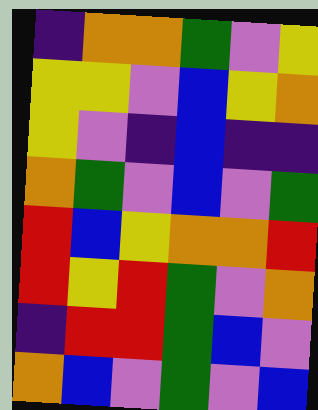[["indigo", "orange", "orange", "green", "violet", "yellow"], ["yellow", "yellow", "violet", "blue", "yellow", "orange"], ["yellow", "violet", "indigo", "blue", "indigo", "indigo"], ["orange", "green", "violet", "blue", "violet", "green"], ["red", "blue", "yellow", "orange", "orange", "red"], ["red", "yellow", "red", "green", "violet", "orange"], ["indigo", "red", "red", "green", "blue", "violet"], ["orange", "blue", "violet", "green", "violet", "blue"]]